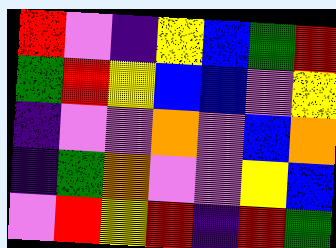[["red", "violet", "indigo", "yellow", "blue", "green", "red"], ["green", "red", "yellow", "blue", "blue", "violet", "yellow"], ["indigo", "violet", "violet", "orange", "violet", "blue", "orange"], ["indigo", "green", "orange", "violet", "violet", "yellow", "blue"], ["violet", "red", "yellow", "red", "indigo", "red", "green"]]